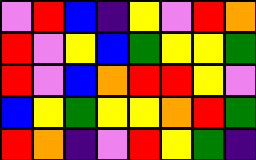[["violet", "red", "blue", "indigo", "yellow", "violet", "red", "orange"], ["red", "violet", "yellow", "blue", "green", "yellow", "yellow", "green"], ["red", "violet", "blue", "orange", "red", "red", "yellow", "violet"], ["blue", "yellow", "green", "yellow", "yellow", "orange", "red", "green"], ["red", "orange", "indigo", "violet", "red", "yellow", "green", "indigo"]]